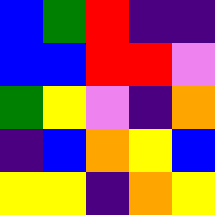[["blue", "green", "red", "indigo", "indigo"], ["blue", "blue", "red", "red", "violet"], ["green", "yellow", "violet", "indigo", "orange"], ["indigo", "blue", "orange", "yellow", "blue"], ["yellow", "yellow", "indigo", "orange", "yellow"]]